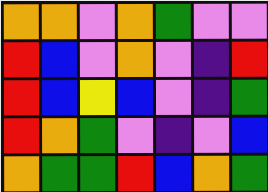[["orange", "orange", "violet", "orange", "green", "violet", "violet"], ["red", "blue", "violet", "orange", "violet", "indigo", "red"], ["red", "blue", "yellow", "blue", "violet", "indigo", "green"], ["red", "orange", "green", "violet", "indigo", "violet", "blue"], ["orange", "green", "green", "red", "blue", "orange", "green"]]